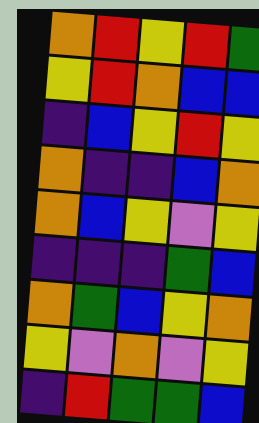[["orange", "red", "yellow", "red", "green"], ["yellow", "red", "orange", "blue", "blue"], ["indigo", "blue", "yellow", "red", "yellow"], ["orange", "indigo", "indigo", "blue", "orange"], ["orange", "blue", "yellow", "violet", "yellow"], ["indigo", "indigo", "indigo", "green", "blue"], ["orange", "green", "blue", "yellow", "orange"], ["yellow", "violet", "orange", "violet", "yellow"], ["indigo", "red", "green", "green", "blue"]]